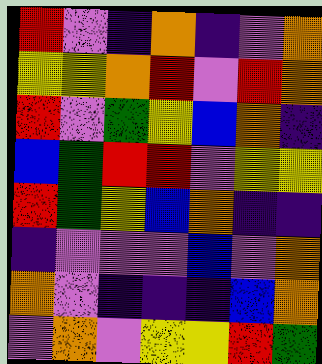[["red", "violet", "indigo", "orange", "indigo", "violet", "orange"], ["yellow", "yellow", "orange", "red", "violet", "red", "orange"], ["red", "violet", "green", "yellow", "blue", "orange", "indigo"], ["blue", "green", "red", "red", "violet", "yellow", "yellow"], ["red", "green", "yellow", "blue", "orange", "indigo", "indigo"], ["indigo", "violet", "violet", "violet", "blue", "violet", "orange"], ["orange", "violet", "indigo", "indigo", "indigo", "blue", "orange"], ["violet", "orange", "violet", "yellow", "yellow", "red", "green"]]